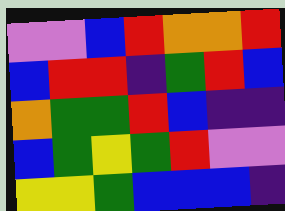[["violet", "violet", "blue", "red", "orange", "orange", "red"], ["blue", "red", "red", "indigo", "green", "red", "blue"], ["orange", "green", "green", "red", "blue", "indigo", "indigo"], ["blue", "green", "yellow", "green", "red", "violet", "violet"], ["yellow", "yellow", "green", "blue", "blue", "blue", "indigo"]]